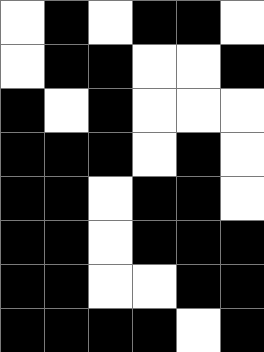[["white", "black", "white", "black", "black", "white"], ["white", "black", "black", "white", "white", "black"], ["black", "white", "black", "white", "white", "white"], ["black", "black", "black", "white", "black", "white"], ["black", "black", "white", "black", "black", "white"], ["black", "black", "white", "black", "black", "black"], ["black", "black", "white", "white", "black", "black"], ["black", "black", "black", "black", "white", "black"]]